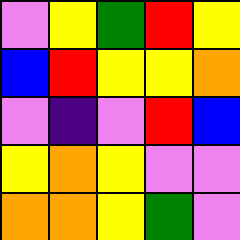[["violet", "yellow", "green", "red", "yellow"], ["blue", "red", "yellow", "yellow", "orange"], ["violet", "indigo", "violet", "red", "blue"], ["yellow", "orange", "yellow", "violet", "violet"], ["orange", "orange", "yellow", "green", "violet"]]